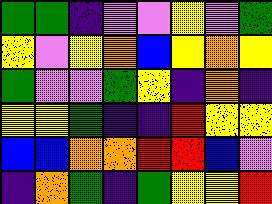[["green", "green", "indigo", "violet", "violet", "yellow", "violet", "green"], ["yellow", "violet", "yellow", "orange", "blue", "yellow", "orange", "yellow"], ["green", "violet", "violet", "green", "yellow", "indigo", "orange", "indigo"], ["yellow", "yellow", "green", "indigo", "indigo", "red", "yellow", "yellow"], ["blue", "blue", "orange", "orange", "red", "red", "blue", "violet"], ["indigo", "orange", "green", "indigo", "green", "yellow", "yellow", "red"]]